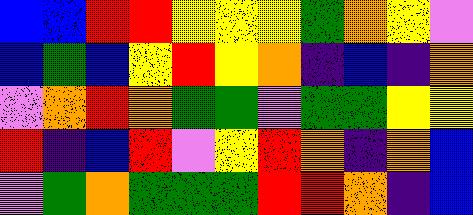[["blue", "blue", "red", "red", "yellow", "yellow", "yellow", "green", "orange", "yellow", "violet"], ["blue", "green", "blue", "yellow", "red", "yellow", "orange", "indigo", "blue", "indigo", "orange"], ["violet", "orange", "red", "orange", "green", "green", "violet", "green", "green", "yellow", "yellow"], ["red", "indigo", "blue", "red", "violet", "yellow", "red", "orange", "indigo", "orange", "blue"], ["violet", "green", "orange", "green", "green", "green", "red", "red", "orange", "indigo", "blue"]]